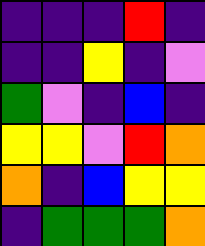[["indigo", "indigo", "indigo", "red", "indigo"], ["indigo", "indigo", "yellow", "indigo", "violet"], ["green", "violet", "indigo", "blue", "indigo"], ["yellow", "yellow", "violet", "red", "orange"], ["orange", "indigo", "blue", "yellow", "yellow"], ["indigo", "green", "green", "green", "orange"]]